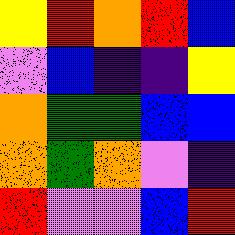[["yellow", "red", "orange", "red", "blue"], ["violet", "blue", "indigo", "indigo", "yellow"], ["orange", "green", "green", "blue", "blue"], ["orange", "green", "orange", "violet", "indigo"], ["red", "violet", "violet", "blue", "red"]]